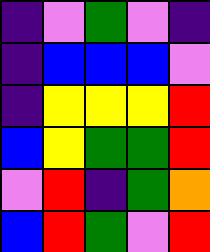[["indigo", "violet", "green", "violet", "indigo"], ["indigo", "blue", "blue", "blue", "violet"], ["indigo", "yellow", "yellow", "yellow", "red"], ["blue", "yellow", "green", "green", "red"], ["violet", "red", "indigo", "green", "orange"], ["blue", "red", "green", "violet", "red"]]